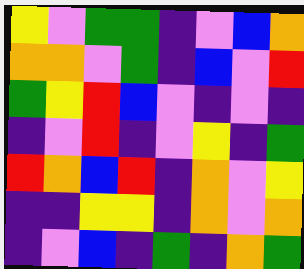[["yellow", "violet", "green", "green", "indigo", "violet", "blue", "orange"], ["orange", "orange", "violet", "green", "indigo", "blue", "violet", "red"], ["green", "yellow", "red", "blue", "violet", "indigo", "violet", "indigo"], ["indigo", "violet", "red", "indigo", "violet", "yellow", "indigo", "green"], ["red", "orange", "blue", "red", "indigo", "orange", "violet", "yellow"], ["indigo", "indigo", "yellow", "yellow", "indigo", "orange", "violet", "orange"], ["indigo", "violet", "blue", "indigo", "green", "indigo", "orange", "green"]]